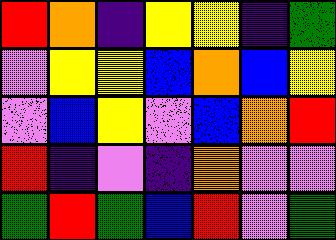[["red", "orange", "indigo", "yellow", "yellow", "indigo", "green"], ["violet", "yellow", "yellow", "blue", "orange", "blue", "yellow"], ["violet", "blue", "yellow", "violet", "blue", "orange", "red"], ["red", "indigo", "violet", "indigo", "orange", "violet", "violet"], ["green", "red", "green", "blue", "red", "violet", "green"]]